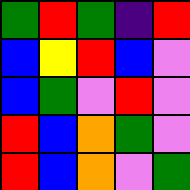[["green", "red", "green", "indigo", "red"], ["blue", "yellow", "red", "blue", "violet"], ["blue", "green", "violet", "red", "violet"], ["red", "blue", "orange", "green", "violet"], ["red", "blue", "orange", "violet", "green"]]